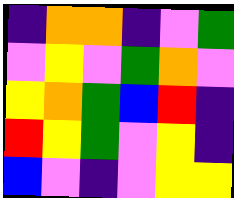[["indigo", "orange", "orange", "indigo", "violet", "green"], ["violet", "yellow", "violet", "green", "orange", "violet"], ["yellow", "orange", "green", "blue", "red", "indigo"], ["red", "yellow", "green", "violet", "yellow", "indigo"], ["blue", "violet", "indigo", "violet", "yellow", "yellow"]]